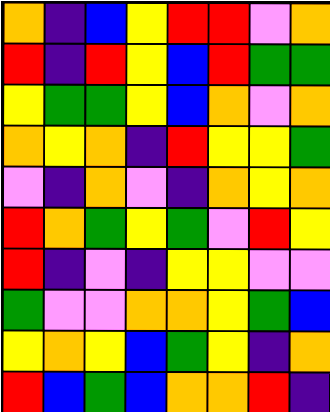[["orange", "indigo", "blue", "yellow", "red", "red", "violet", "orange"], ["red", "indigo", "red", "yellow", "blue", "red", "green", "green"], ["yellow", "green", "green", "yellow", "blue", "orange", "violet", "orange"], ["orange", "yellow", "orange", "indigo", "red", "yellow", "yellow", "green"], ["violet", "indigo", "orange", "violet", "indigo", "orange", "yellow", "orange"], ["red", "orange", "green", "yellow", "green", "violet", "red", "yellow"], ["red", "indigo", "violet", "indigo", "yellow", "yellow", "violet", "violet"], ["green", "violet", "violet", "orange", "orange", "yellow", "green", "blue"], ["yellow", "orange", "yellow", "blue", "green", "yellow", "indigo", "orange"], ["red", "blue", "green", "blue", "orange", "orange", "red", "indigo"]]